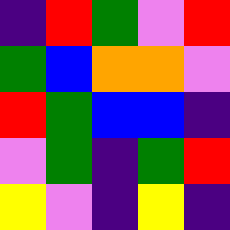[["indigo", "red", "green", "violet", "red"], ["green", "blue", "orange", "orange", "violet"], ["red", "green", "blue", "blue", "indigo"], ["violet", "green", "indigo", "green", "red"], ["yellow", "violet", "indigo", "yellow", "indigo"]]